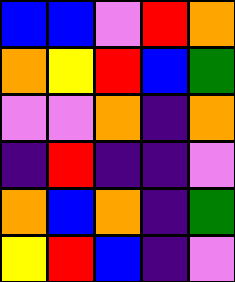[["blue", "blue", "violet", "red", "orange"], ["orange", "yellow", "red", "blue", "green"], ["violet", "violet", "orange", "indigo", "orange"], ["indigo", "red", "indigo", "indigo", "violet"], ["orange", "blue", "orange", "indigo", "green"], ["yellow", "red", "blue", "indigo", "violet"]]